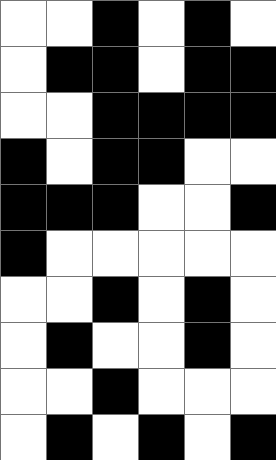[["white", "white", "black", "white", "black", "white"], ["white", "black", "black", "white", "black", "black"], ["white", "white", "black", "black", "black", "black"], ["black", "white", "black", "black", "white", "white"], ["black", "black", "black", "white", "white", "black"], ["black", "white", "white", "white", "white", "white"], ["white", "white", "black", "white", "black", "white"], ["white", "black", "white", "white", "black", "white"], ["white", "white", "black", "white", "white", "white"], ["white", "black", "white", "black", "white", "black"]]